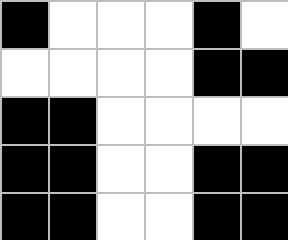[["black", "white", "white", "white", "black", "white"], ["white", "white", "white", "white", "black", "black"], ["black", "black", "white", "white", "white", "white"], ["black", "black", "white", "white", "black", "black"], ["black", "black", "white", "white", "black", "black"]]